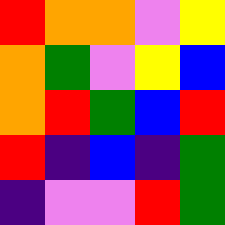[["red", "orange", "orange", "violet", "yellow"], ["orange", "green", "violet", "yellow", "blue"], ["orange", "red", "green", "blue", "red"], ["red", "indigo", "blue", "indigo", "green"], ["indigo", "violet", "violet", "red", "green"]]